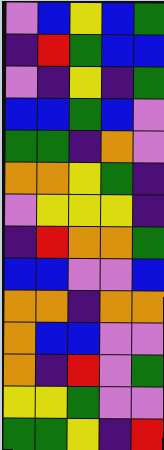[["violet", "blue", "yellow", "blue", "green"], ["indigo", "red", "green", "blue", "blue"], ["violet", "indigo", "yellow", "indigo", "green"], ["blue", "blue", "green", "blue", "violet"], ["green", "green", "indigo", "orange", "violet"], ["orange", "orange", "yellow", "green", "indigo"], ["violet", "yellow", "yellow", "yellow", "indigo"], ["indigo", "red", "orange", "orange", "green"], ["blue", "blue", "violet", "violet", "blue"], ["orange", "orange", "indigo", "orange", "orange"], ["orange", "blue", "blue", "violet", "violet"], ["orange", "indigo", "red", "violet", "green"], ["yellow", "yellow", "green", "violet", "violet"], ["green", "green", "yellow", "indigo", "red"]]